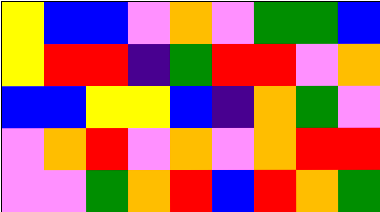[["yellow", "blue", "blue", "violet", "orange", "violet", "green", "green", "blue"], ["yellow", "red", "red", "indigo", "green", "red", "red", "violet", "orange"], ["blue", "blue", "yellow", "yellow", "blue", "indigo", "orange", "green", "violet"], ["violet", "orange", "red", "violet", "orange", "violet", "orange", "red", "red"], ["violet", "violet", "green", "orange", "red", "blue", "red", "orange", "green"]]